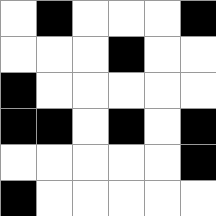[["white", "black", "white", "white", "white", "black"], ["white", "white", "white", "black", "white", "white"], ["black", "white", "white", "white", "white", "white"], ["black", "black", "white", "black", "white", "black"], ["white", "white", "white", "white", "white", "black"], ["black", "white", "white", "white", "white", "white"]]